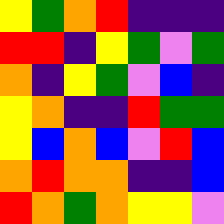[["yellow", "green", "orange", "red", "indigo", "indigo", "indigo"], ["red", "red", "indigo", "yellow", "green", "violet", "green"], ["orange", "indigo", "yellow", "green", "violet", "blue", "indigo"], ["yellow", "orange", "indigo", "indigo", "red", "green", "green"], ["yellow", "blue", "orange", "blue", "violet", "red", "blue"], ["orange", "red", "orange", "orange", "indigo", "indigo", "blue"], ["red", "orange", "green", "orange", "yellow", "yellow", "violet"]]